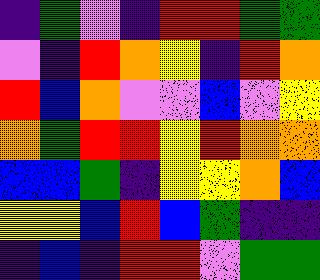[["indigo", "green", "violet", "indigo", "red", "red", "green", "green"], ["violet", "indigo", "red", "orange", "yellow", "indigo", "red", "orange"], ["red", "blue", "orange", "violet", "violet", "blue", "violet", "yellow"], ["orange", "green", "red", "red", "yellow", "red", "orange", "orange"], ["blue", "blue", "green", "indigo", "yellow", "yellow", "orange", "blue"], ["yellow", "yellow", "blue", "red", "blue", "green", "indigo", "indigo"], ["indigo", "blue", "indigo", "red", "red", "violet", "green", "green"]]